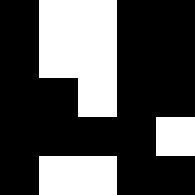[["black", "white", "white", "black", "black"], ["black", "white", "white", "black", "black"], ["black", "black", "white", "black", "black"], ["black", "black", "black", "black", "white"], ["black", "white", "white", "black", "black"]]